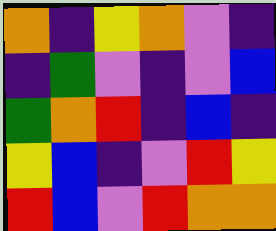[["orange", "indigo", "yellow", "orange", "violet", "indigo"], ["indigo", "green", "violet", "indigo", "violet", "blue"], ["green", "orange", "red", "indigo", "blue", "indigo"], ["yellow", "blue", "indigo", "violet", "red", "yellow"], ["red", "blue", "violet", "red", "orange", "orange"]]